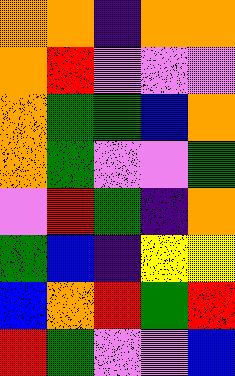[["orange", "orange", "indigo", "orange", "orange"], ["orange", "red", "violet", "violet", "violet"], ["orange", "green", "green", "blue", "orange"], ["orange", "green", "violet", "violet", "green"], ["violet", "red", "green", "indigo", "orange"], ["green", "blue", "indigo", "yellow", "yellow"], ["blue", "orange", "red", "green", "red"], ["red", "green", "violet", "violet", "blue"]]